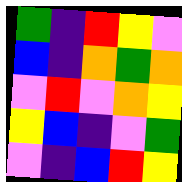[["green", "indigo", "red", "yellow", "violet"], ["blue", "indigo", "orange", "green", "orange"], ["violet", "red", "violet", "orange", "yellow"], ["yellow", "blue", "indigo", "violet", "green"], ["violet", "indigo", "blue", "red", "yellow"]]